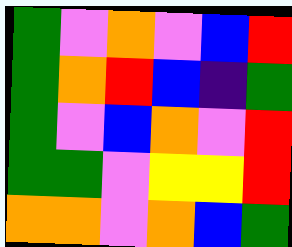[["green", "violet", "orange", "violet", "blue", "red"], ["green", "orange", "red", "blue", "indigo", "green"], ["green", "violet", "blue", "orange", "violet", "red"], ["green", "green", "violet", "yellow", "yellow", "red"], ["orange", "orange", "violet", "orange", "blue", "green"]]